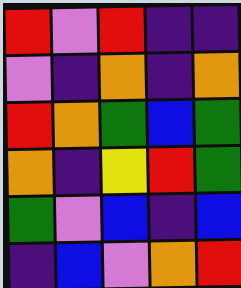[["red", "violet", "red", "indigo", "indigo"], ["violet", "indigo", "orange", "indigo", "orange"], ["red", "orange", "green", "blue", "green"], ["orange", "indigo", "yellow", "red", "green"], ["green", "violet", "blue", "indigo", "blue"], ["indigo", "blue", "violet", "orange", "red"]]